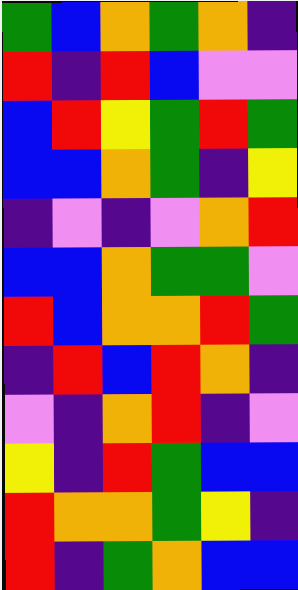[["green", "blue", "orange", "green", "orange", "indigo"], ["red", "indigo", "red", "blue", "violet", "violet"], ["blue", "red", "yellow", "green", "red", "green"], ["blue", "blue", "orange", "green", "indigo", "yellow"], ["indigo", "violet", "indigo", "violet", "orange", "red"], ["blue", "blue", "orange", "green", "green", "violet"], ["red", "blue", "orange", "orange", "red", "green"], ["indigo", "red", "blue", "red", "orange", "indigo"], ["violet", "indigo", "orange", "red", "indigo", "violet"], ["yellow", "indigo", "red", "green", "blue", "blue"], ["red", "orange", "orange", "green", "yellow", "indigo"], ["red", "indigo", "green", "orange", "blue", "blue"]]